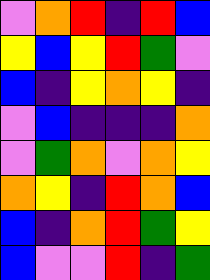[["violet", "orange", "red", "indigo", "red", "blue"], ["yellow", "blue", "yellow", "red", "green", "violet"], ["blue", "indigo", "yellow", "orange", "yellow", "indigo"], ["violet", "blue", "indigo", "indigo", "indigo", "orange"], ["violet", "green", "orange", "violet", "orange", "yellow"], ["orange", "yellow", "indigo", "red", "orange", "blue"], ["blue", "indigo", "orange", "red", "green", "yellow"], ["blue", "violet", "violet", "red", "indigo", "green"]]